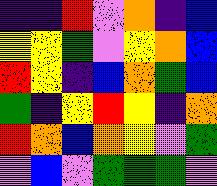[["indigo", "indigo", "red", "violet", "orange", "indigo", "blue"], ["yellow", "yellow", "green", "violet", "yellow", "orange", "blue"], ["red", "yellow", "indigo", "blue", "orange", "green", "blue"], ["green", "indigo", "yellow", "red", "yellow", "indigo", "orange"], ["red", "orange", "blue", "orange", "yellow", "violet", "green"], ["violet", "blue", "violet", "green", "green", "green", "violet"]]